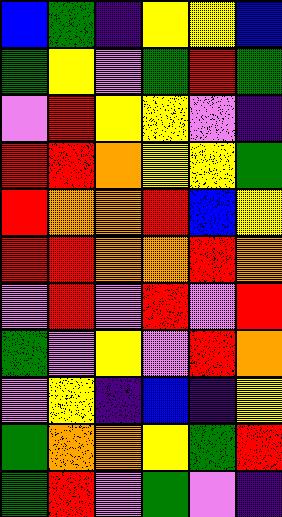[["blue", "green", "indigo", "yellow", "yellow", "blue"], ["green", "yellow", "violet", "green", "red", "green"], ["violet", "red", "yellow", "yellow", "violet", "indigo"], ["red", "red", "orange", "yellow", "yellow", "green"], ["red", "orange", "orange", "red", "blue", "yellow"], ["red", "red", "orange", "orange", "red", "orange"], ["violet", "red", "violet", "red", "violet", "red"], ["green", "violet", "yellow", "violet", "red", "orange"], ["violet", "yellow", "indigo", "blue", "indigo", "yellow"], ["green", "orange", "orange", "yellow", "green", "red"], ["green", "red", "violet", "green", "violet", "indigo"]]